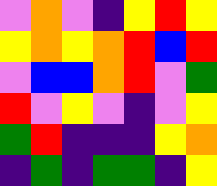[["violet", "orange", "violet", "indigo", "yellow", "red", "yellow"], ["yellow", "orange", "yellow", "orange", "red", "blue", "red"], ["violet", "blue", "blue", "orange", "red", "violet", "green"], ["red", "violet", "yellow", "violet", "indigo", "violet", "yellow"], ["green", "red", "indigo", "indigo", "indigo", "yellow", "orange"], ["indigo", "green", "indigo", "green", "green", "indigo", "yellow"]]